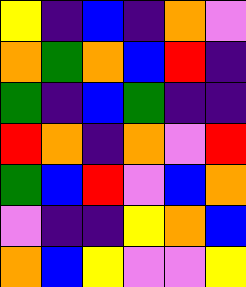[["yellow", "indigo", "blue", "indigo", "orange", "violet"], ["orange", "green", "orange", "blue", "red", "indigo"], ["green", "indigo", "blue", "green", "indigo", "indigo"], ["red", "orange", "indigo", "orange", "violet", "red"], ["green", "blue", "red", "violet", "blue", "orange"], ["violet", "indigo", "indigo", "yellow", "orange", "blue"], ["orange", "blue", "yellow", "violet", "violet", "yellow"]]